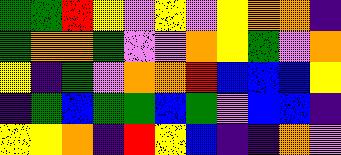[["green", "green", "red", "yellow", "violet", "yellow", "violet", "yellow", "orange", "orange", "indigo"], ["green", "orange", "orange", "green", "violet", "violet", "orange", "yellow", "green", "violet", "orange"], ["yellow", "indigo", "green", "violet", "orange", "orange", "red", "blue", "blue", "blue", "yellow"], ["indigo", "green", "blue", "green", "green", "blue", "green", "violet", "blue", "blue", "indigo"], ["yellow", "yellow", "orange", "indigo", "red", "yellow", "blue", "indigo", "indigo", "orange", "violet"]]